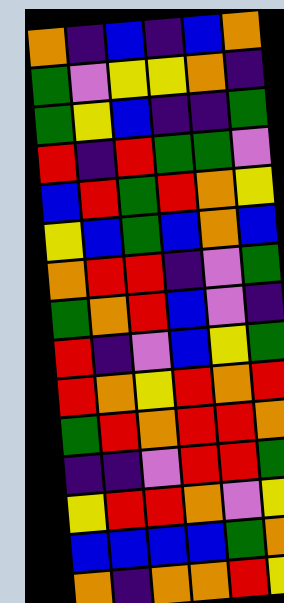[["orange", "indigo", "blue", "indigo", "blue", "orange"], ["green", "violet", "yellow", "yellow", "orange", "indigo"], ["green", "yellow", "blue", "indigo", "indigo", "green"], ["red", "indigo", "red", "green", "green", "violet"], ["blue", "red", "green", "red", "orange", "yellow"], ["yellow", "blue", "green", "blue", "orange", "blue"], ["orange", "red", "red", "indigo", "violet", "green"], ["green", "orange", "red", "blue", "violet", "indigo"], ["red", "indigo", "violet", "blue", "yellow", "green"], ["red", "orange", "yellow", "red", "orange", "red"], ["green", "red", "orange", "red", "red", "orange"], ["indigo", "indigo", "violet", "red", "red", "green"], ["yellow", "red", "red", "orange", "violet", "yellow"], ["blue", "blue", "blue", "blue", "green", "orange"], ["orange", "indigo", "orange", "orange", "red", "yellow"]]